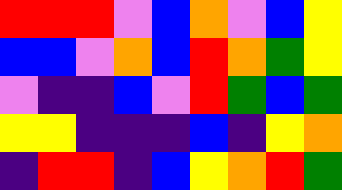[["red", "red", "red", "violet", "blue", "orange", "violet", "blue", "yellow"], ["blue", "blue", "violet", "orange", "blue", "red", "orange", "green", "yellow"], ["violet", "indigo", "indigo", "blue", "violet", "red", "green", "blue", "green"], ["yellow", "yellow", "indigo", "indigo", "indigo", "blue", "indigo", "yellow", "orange"], ["indigo", "red", "red", "indigo", "blue", "yellow", "orange", "red", "green"]]